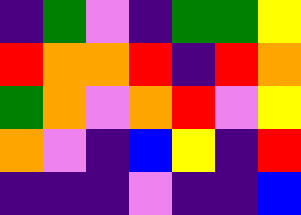[["indigo", "green", "violet", "indigo", "green", "green", "yellow"], ["red", "orange", "orange", "red", "indigo", "red", "orange"], ["green", "orange", "violet", "orange", "red", "violet", "yellow"], ["orange", "violet", "indigo", "blue", "yellow", "indigo", "red"], ["indigo", "indigo", "indigo", "violet", "indigo", "indigo", "blue"]]